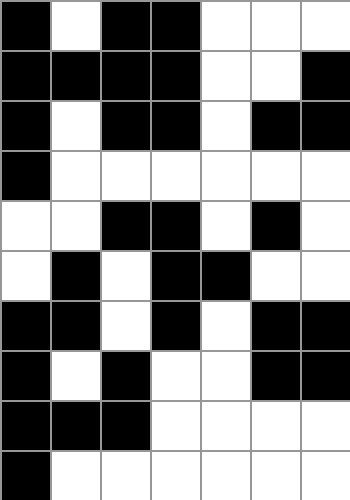[["black", "white", "black", "black", "white", "white", "white"], ["black", "black", "black", "black", "white", "white", "black"], ["black", "white", "black", "black", "white", "black", "black"], ["black", "white", "white", "white", "white", "white", "white"], ["white", "white", "black", "black", "white", "black", "white"], ["white", "black", "white", "black", "black", "white", "white"], ["black", "black", "white", "black", "white", "black", "black"], ["black", "white", "black", "white", "white", "black", "black"], ["black", "black", "black", "white", "white", "white", "white"], ["black", "white", "white", "white", "white", "white", "white"]]